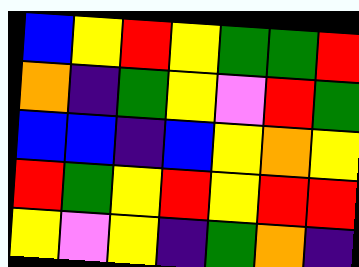[["blue", "yellow", "red", "yellow", "green", "green", "red"], ["orange", "indigo", "green", "yellow", "violet", "red", "green"], ["blue", "blue", "indigo", "blue", "yellow", "orange", "yellow"], ["red", "green", "yellow", "red", "yellow", "red", "red"], ["yellow", "violet", "yellow", "indigo", "green", "orange", "indigo"]]